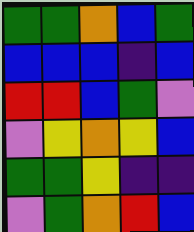[["green", "green", "orange", "blue", "green"], ["blue", "blue", "blue", "indigo", "blue"], ["red", "red", "blue", "green", "violet"], ["violet", "yellow", "orange", "yellow", "blue"], ["green", "green", "yellow", "indigo", "indigo"], ["violet", "green", "orange", "red", "blue"]]